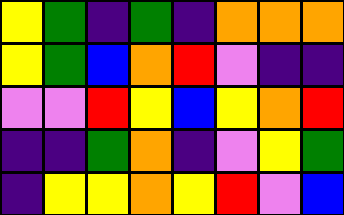[["yellow", "green", "indigo", "green", "indigo", "orange", "orange", "orange"], ["yellow", "green", "blue", "orange", "red", "violet", "indigo", "indigo"], ["violet", "violet", "red", "yellow", "blue", "yellow", "orange", "red"], ["indigo", "indigo", "green", "orange", "indigo", "violet", "yellow", "green"], ["indigo", "yellow", "yellow", "orange", "yellow", "red", "violet", "blue"]]